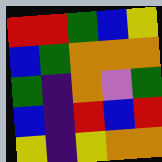[["red", "red", "green", "blue", "yellow"], ["blue", "green", "orange", "orange", "orange"], ["green", "indigo", "orange", "violet", "green"], ["blue", "indigo", "red", "blue", "red"], ["yellow", "indigo", "yellow", "orange", "orange"]]